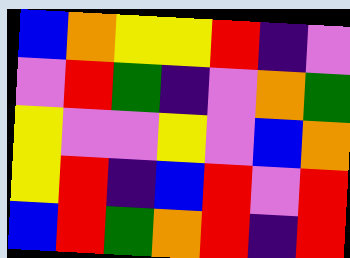[["blue", "orange", "yellow", "yellow", "red", "indigo", "violet"], ["violet", "red", "green", "indigo", "violet", "orange", "green"], ["yellow", "violet", "violet", "yellow", "violet", "blue", "orange"], ["yellow", "red", "indigo", "blue", "red", "violet", "red"], ["blue", "red", "green", "orange", "red", "indigo", "red"]]